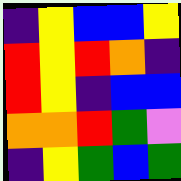[["indigo", "yellow", "blue", "blue", "yellow"], ["red", "yellow", "red", "orange", "indigo"], ["red", "yellow", "indigo", "blue", "blue"], ["orange", "orange", "red", "green", "violet"], ["indigo", "yellow", "green", "blue", "green"]]